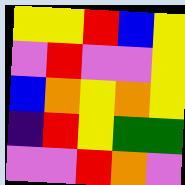[["yellow", "yellow", "red", "blue", "yellow"], ["violet", "red", "violet", "violet", "yellow"], ["blue", "orange", "yellow", "orange", "yellow"], ["indigo", "red", "yellow", "green", "green"], ["violet", "violet", "red", "orange", "violet"]]